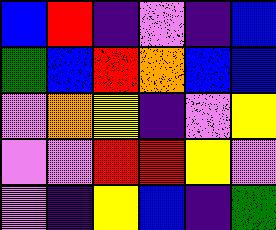[["blue", "red", "indigo", "violet", "indigo", "blue"], ["green", "blue", "red", "orange", "blue", "blue"], ["violet", "orange", "yellow", "indigo", "violet", "yellow"], ["violet", "violet", "red", "red", "yellow", "violet"], ["violet", "indigo", "yellow", "blue", "indigo", "green"]]